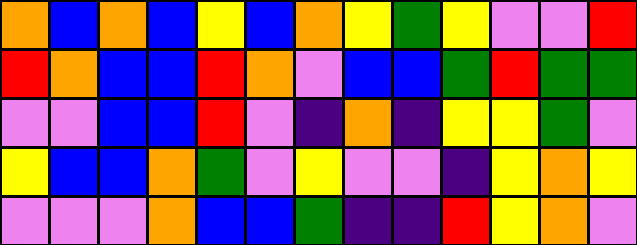[["orange", "blue", "orange", "blue", "yellow", "blue", "orange", "yellow", "green", "yellow", "violet", "violet", "red"], ["red", "orange", "blue", "blue", "red", "orange", "violet", "blue", "blue", "green", "red", "green", "green"], ["violet", "violet", "blue", "blue", "red", "violet", "indigo", "orange", "indigo", "yellow", "yellow", "green", "violet"], ["yellow", "blue", "blue", "orange", "green", "violet", "yellow", "violet", "violet", "indigo", "yellow", "orange", "yellow"], ["violet", "violet", "violet", "orange", "blue", "blue", "green", "indigo", "indigo", "red", "yellow", "orange", "violet"]]